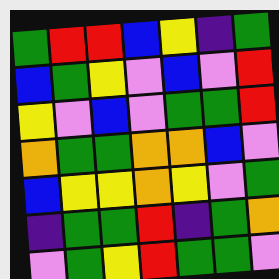[["green", "red", "red", "blue", "yellow", "indigo", "green"], ["blue", "green", "yellow", "violet", "blue", "violet", "red"], ["yellow", "violet", "blue", "violet", "green", "green", "red"], ["orange", "green", "green", "orange", "orange", "blue", "violet"], ["blue", "yellow", "yellow", "orange", "yellow", "violet", "green"], ["indigo", "green", "green", "red", "indigo", "green", "orange"], ["violet", "green", "yellow", "red", "green", "green", "violet"]]